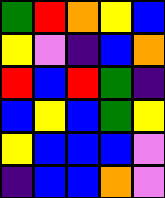[["green", "red", "orange", "yellow", "blue"], ["yellow", "violet", "indigo", "blue", "orange"], ["red", "blue", "red", "green", "indigo"], ["blue", "yellow", "blue", "green", "yellow"], ["yellow", "blue", "blue", "blue", "violet"], ["indigo", "blue", "blue", "orange", "violet"]]